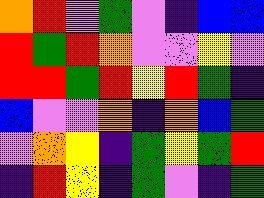[["orange", "red", "violet", "green", "violet", "indigo", "blue", "blue"], ["red", "green", "red", "orange", "violet", "violet", "yellow", "violet"], ["red", "red", "green", "red", "yellow", "red", "green", "indigo"], ["blue", "violet", "violet", "orange", "indigo", "orange", "blue", "green"], ["violet", "orange", "yellow", "indigo", "green", "yellow", "green", "red"], ["indigo", "red", "yellow", "indigo", "green", "violet", "indigo", "green"]]